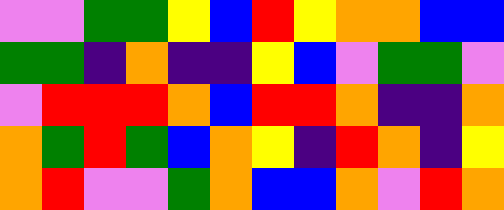[["violet", "violet", "green", "green", "yellow", "blue", "red", "yellow", "orange", "orange", "blue", "blue"], ["green", "green", "indigo", "orange", "indigo", "indigo", "yellow", "blue", "violet", "green", "green", "violet"], ["violet", "red", "red", "red", "orange", "blue", "red", "red", "orange", "indigo", "indigo", "orange"], ["orange", "green", "red", "green", "blue", "orange", "yellow", "indigo", "red", "orange", "indigo", "yellow"], ["orange", "red", "violet", "violet", "green", "orange", "blue", "blue", "orange", "violet", "red", "orange"]]